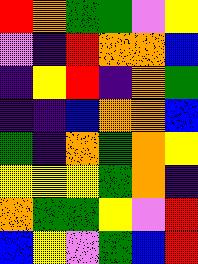[["red", "orange", "green", "green", "violet", "yellow"], ["violet", "indigo", "red", "orange", "orange", "blue"], ["indigo", "yellow", "red", "indigo", "orange", "green"], ["indigo", "indigo", "blue", "orange", "orange", "blue"], ["green", "indigo", "orange", "green", "orange", "yellow"], ["yellow", "yellow", "yellow", "green", "orange", "indigo"], ["orange", "green", "green", "yellow", "violet", "red"], ["blue", "yellow", "violet", "green", "blue", "red"]]